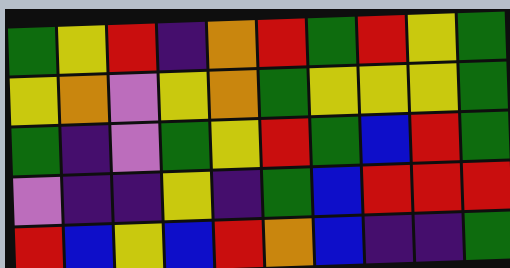[["green", "yellow", "red", "indigo", "orange", "red", "green", "red", "yellow", "green"], ["yellow", "orange", "violet", "yellow", "orange", "green", "yellow", "yellow", "yellow", "green"], ["green", "indigo", "violet", "green", "yellow", "red", "green", "blue", "red", "green"], ["violet", "indigo", "indigo", "yellow", "indigo", "green", "blue", "red", "red", "red"], ["red", "blue", "yellow", "blue", "red", "orange", "blue", "indigo", "indigo", "green"]]